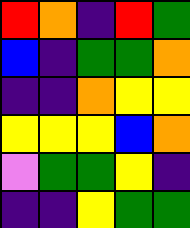[["red", "orange", "indigo", "red", "green"], ["blue", "indigo", "green", "green", "orange"], ["indigo", "indigo", "orange", "yellow", "yellow"], ["yellow", "yellow", "yellow", "blue", "orange"], ["violet", "green", "green", "yellow", "indigo"], ["indigo", "indigo", "yellow", "green", "green"]]